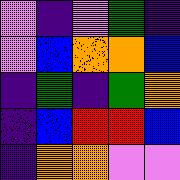[["violet", "indigo", "violet", "green", "indigo"], ["violet", "blue", "orange", "orange", "blue"], ["indigo", "green", "indigo", "green", "orange"], ["indigo", "blue", "red", "red", "blue"], ["indigo", "orange", "orange", "violet", "violet"]]